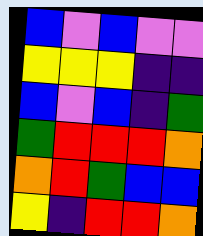[["blue", "violet", "blue", "violet", "violet"], ["yellow", "yellow", "yellow", "indigo", "indigo"], ["blue", "violet", "blue", "indigo", "green"], ["green", "red", "red", "red", "orange"], ["orange", "red", "green", "blue", "blue"], ["yellow", "indigo", "red", "red", "orange"]]